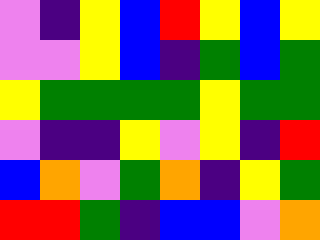[["violet", "indigo", "yellow", "blue", "red", "yellow", "blue", "yellow"], ["violet", "violet", "yellow", "blue", "indigo", "green", "blue", "green"], ["yellow", "green", "green", "green", "green", "yellow", "green", "green"], ["violet", "indigo", "indigo", "yellow", "violet", "yellow", "indigo", "red"], ["blue", "orange", "violet", "green", "orange", "indigo", "yellow", "green"], ["red", "red", "green", "indigo", "blue", "blue", "violet", "orange"]]